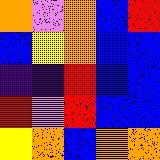[["orange", "violet", "orange", "blue", "red"], ["blue", "yellow", "orange", "blue", "blue"], ["indigo", "indigo", "red", "blue", "blue"], ["red", "violet", "red", "blue", "blue"], ["yellow", "orange", "blue", "orange", "orange"]]